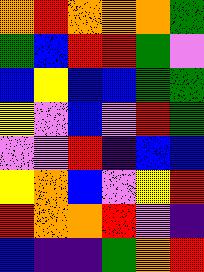[["orange", "red", "orange", "orange", "orange", "green"], ["green", "blue", "red", "red", "green", "violet"], ["blue", "yellow", "blue", "blue", "green", "green"], ["yellow", "violet", "blue", "violet", "red", "green"], ["violet", "violet", "red", "indigo", "blue", "blue"], ["yellow", "orange", "blue", "violet", "yellow", "red"], ["red", "orange", "orange", "red", "violet", "indigo"], ["blue", "indigo", "indigo", "green", "orange", "red"]]